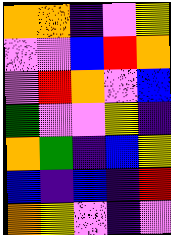[["orange", "orange", "indigo", "violet", "yellow"], ["violet", "violet", "blue", "red", "orange"], ["violet", "red", "orange", "violet", "blue"], ["green", "violet", "violet", "yellow", "indigo"], ["orange", "green", "indigo", "blue", "yellow"], ["blue", "indigo", "blue", "indigo", "red"], ["orange", "yellow", "violet", "indigo", "violet"]]